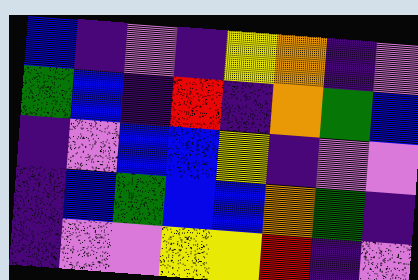[["blue", "indigo", "violet", "indigo", "yellow", "orange", "indigo", "violet"], ["green", "blue", "indigo", "red", "indigo", "orange", "green", "blue"], ["indigo", "violet", "blue", "blue", "yellow", "indigo", "violet", "violet"], ["indigo", "blue", "green", "blue", "blue", "orange", "green", "indigo"], ["indigo", "violet", "violet", "yellow", "yellow", "red", "indigo", "violet"]]